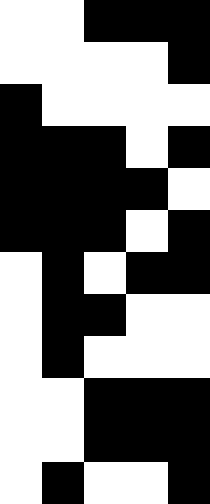[["white", "white", "black", "black", "black"], ["white", "white", "white", "white", "black"], ["black", "white", "white", "white", "white"], ["black", "black", "black", "white", "black"], ["black", "black", "black", "black", "white"], ["black", "black", "black", "white", "black"], ["white", "black", "white", "black", "black"], ["white", "black", "black", "white", "white"], ["white", "black", "white", "white", "white"], ["white", "white", "black", "black", "black"], ["white", "white", "black", "black", "black"], ["white", "black", "white", "white", "black"]]